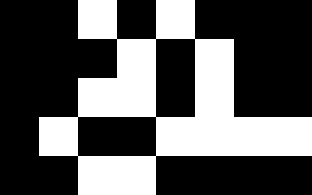[["black", "black", "white", "black", "white", "black", "black", "black"], ["black", "black", "black", "white", "black", "white", "black", "black"], ["black", "black", "white", "white", "black", "white", "black", "black"], ["black", "white", "black", "black", "white", "white", "white", "white"], ["black", "black", "white", "white", "black", "black", "black", "black"]]